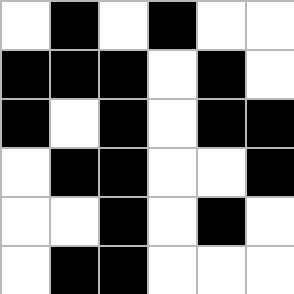[["white", "black", "white", "black", "white", "white"], ["black", "black", "black", "white", "black", "white"], ["black", "white", "black", "white", "black", "black"], ["white", "black", "black", "white", "white", "black"], ["white", "white", "black", "white", "black", "white"], ["white", "black", "black", "white", "white", "white"]]